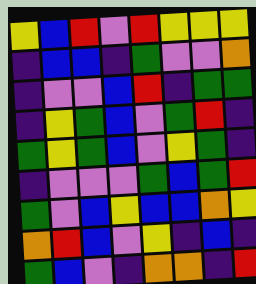[["yellow", "blue", "red", "violet", "red", "yellow", "yellow", "yellow"], ["indigo", "blue", "blue", "indigo", "green", "violet", "violet", "orange"], ["indigo", "violet", "violet", "blue", "red", "indigo", "green", "green"], ["indigo", "yellow", "green", "blue", "violet", "green", "red", "indigo"], ["green", "yellow", "green", "blue", "violet", "yellow", "green", "indigo"], ["indigo", "violet", "violet", "violet", "green", "blue", "green", "red"], ["green", "violet", "blue", "yellow", "blue", "blue", "orange", "yellow"], ["orange", "red", "blue", "violet", "yellow", "indigo", "blue", "indigo"], ["green", "blue", "violet", "indigo", "orange", "orange", "indigo", "red"]]